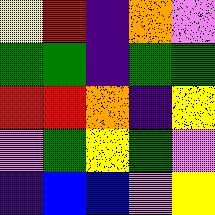[["yellow", "red", "indigo", "orange", "violet"], ["green", "green", "indigo", "green", "green"], ["red", "red", "orange", "indigo", "yellow"], ["violet", "green", "yellow", "green", "violet"], ["indigo", "blue", "blue", "violet", "yellow"]]